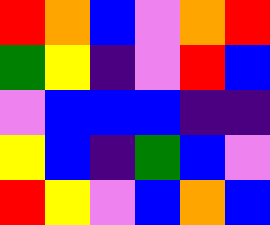[["red", "orange", "blue", "violet", "orange", "red"], ["green", "yellow", "indigo", "violet", "red", "blue"], ["violet", "blue", "blue", "blue", "indigo", "indigo"], ["yellow", "blue", "indigo", "green", "blue", "violet"], ["red", "yellow", "violet", "blue", "orange", "blue"]]